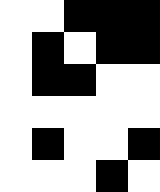[["white", "white", "black", "black", "black"], ["white", "black", "white", "black", "black"], ["white", "black", "black", "white", "white"], ["white", "white", "white", "white", "white"], ["white", "black", "white", "white", "black"], ["white", "white", "white", "black", "white"]]